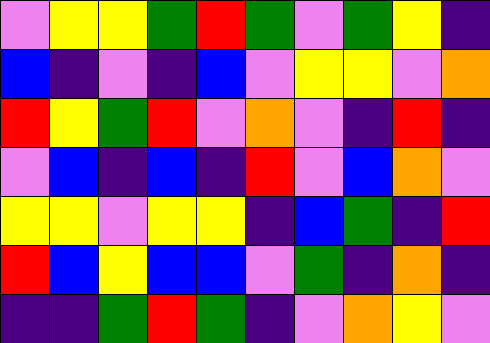[["violet", "yellow", "yellow", "green", "red", "green", "violet", "green", "yellow", "indigo"], ["blue", "indigo", "violet", "indigo", "blue", "violet", "yellow", "yellow", "violet", "orange"], ["red", "yellow", "green", "red", "violet", "orange", "violet", "indigo", "red", "indigo"], ["violet", "blue", "indigo", "blue", "indigo", "red", "violet", "blue", "orange", "violet"], ["yellow", "yellow", "violet", "yellow", "yellow", "indigo", "blue", "green", "indigo", "red"], ["red", "blue", "yellow", "blue", "blue", "violet", "green", "indigo", "orange", "indigo"], ["indigo", "indigo", "green", "red", "green", "indigo", "violet", "orange", "yellow", "violet"]]